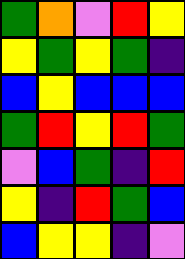[["green", "orange", "violet", "red", "yellow"], ["yellow", "green", "yellow", "green", "indigo"], ["blue", "yellow", "blue", "blue", "blue"], ["green", "red", "yellow", "red", "green"], ["violet", "blue", "green", "indigo", "red"], ["yellow", "indigo", "red", "green", "blue"], ["blue", "yellow", "yellow", "indigo", "violet"]]